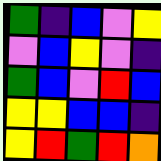[["green", "indigo", "blue", "violet", "yellow"], ["violet", "blue", "yellow", "violet", "indigo"], ["green", "blue", "violet", "red", "blue"], ["yellow", "yellow", "blue", "blue", "indigo"], ["yellow", "red", "green", "red", "orange"]]